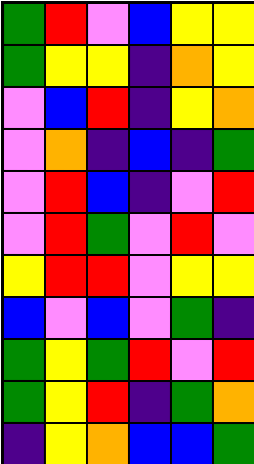[["green", "red", "violet", "blue", "yellow", "yellow"], ["green", "yellow", "yellow", "indigo", "orange", "yellow"], ["violet", "blue", "red", "indigo", "yellow", "orange"], ["violet", "orange", "indigo", "blue", "indigo", "green"], ["violet", "red", "blue", "indigo", "violet", "red"], ["violet", "red", "green", "violet", "red", "violet"], ["yellow", "red", "red", "violet", "yellow", "yellow"], ["blue", "violet", "blue", "violet", "green", "indigo"], ["green", "yellow", "green", "red", "violet", "red"], ["green", "yellow", "red", "indigo", "green", "orange"], ["indigo", "yellow", "orange", "blue", "blue", "green"]]